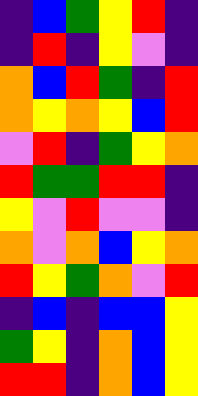[["indigo", "blue", "green", "yellow", "red", "indigo"], ["indigo", "red", "indigo", "yellow", "violet", "indigo"], ["orange", "blue", "red", "green", "indigo", "red"], ["orange", "yellow", "orange", "yellow", "blue", "red"], ["violet", "red", "indigo", "green", "yellow", "orange"], ["red", "green", "green", "red", "red", "indigo"], ["yellow", "violet", "red", "violet", "violet", "indigo"], ["orange", "violet", "orange", "blue", "yellow", "orange"], ["red", "yellow", "green", "orange", "violet", "red"], ["indigo", "blue", "indigo", "blue", "blue", "yellow"], ["green", "yellow", "indigo", "orange", "blue", "yellow"], ["red", "red", "indigo", "orange", "blue", "yellow"]]